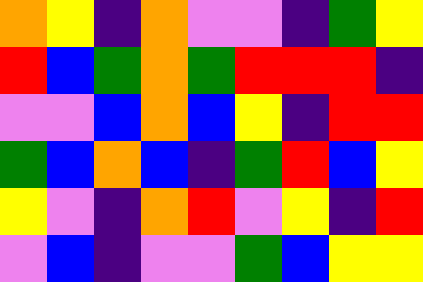[["orange", "yellow", "indigo", "orange", "violet", "violet", "indigo", "green", "yellow"], ["red", "blue", "green", "orange", "green", "red", "red", "red", "indigo"], ["violet", "violet", "blue", "orange", "blue", "yellow", "indigo", "red", "red"], ["green", "blue", "orange", "blue", "indigo", "green", "red", "blue", "yellow"], ["yellow", "violet", "indigo", "orange", "red", "violet", "yellow", "indigo", "red"], ["violet", "blue", "indigo", "violet", "violet", "green", "blue", "yellow", "yellow"]]